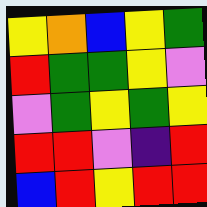[["yellow", "orange", "blue", "yellow", "green"], ["red", "green", "green", "yellow", "violet"], ["violet", "green", "yellow", "green", "yellow"], ["red", "red", "violet", "indigo", "red"], ["blue", "red", "yellow", "red", "red"]]